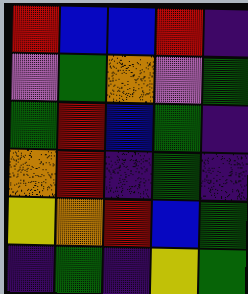[["red", "blue", "blue", "red", "indigo"], ["violet", "green", "orange", "violet", "green"], ["green", "red", "blue", "green", "indigo"], ["orange", "red", "indigo", "green", "indigo"], ["yellow", "orange", "red", "blue", "green"], ["indigo", "green", "indigo", "yellow", "green"]]